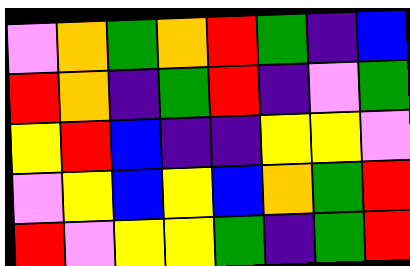[["violet", "orange", "green", "orange", "red", "green", "indigo", "blue"], ["red", "orange", "indigo", "green", "red", "indigo", "violet", "green"], ["yellow", "red", "blue", "indigo", "indigo", "yellow", "yellow", "violet"], ["violet", "yellow", "blue", "yellow", "blue", "orange", "green", "red"], ["red", "violet", "yellow", "yellow", "green", "indigo", "green", "red"]]